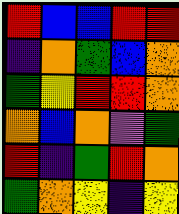[["red", "blue", "blue", "red", "red"], ["indigo", "orange", "green", "blue", "orange"], ["green", "yellow", "red", "red", "orange"], ["orange", "blue", "orange", "violet", "green"], ["red", "indigo", "green", "red", "orange"], ["green", "orange", "yellow", "indigo", "yellow"]]